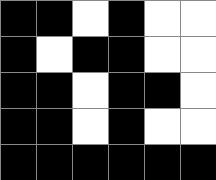[["black", "black", "white", "black", "white", "white"], ["black", "white", "black", "black", "white", "white"], ["black", "black", "white", "black", "black", "white"], ["black", "black", "white", "black", "white", "white"], ["black", "black", "black", "black", "black", "black"]]